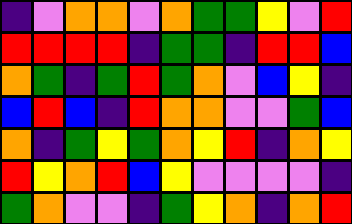[["indigo", "violet", "orange", "orange", "violet", "orange", "green", "green", "yellow", "violet", "red"], ["red", "red", "red", "red", "indigo", "green", "green", "indigo", "red", "red", "blue"], ["orange", "green", "indigo", "green", "red", "green", "orange", "violet", "blue", "yellow", "indigo"], ["blue", "red", "blue", "indigo", "red", "orange", "orange", "violet", "violet", "green", "blue"], ["orange", "indigo", "green", "yellow", "green", "orange", "yellow", "red", "indigo", "orange", "yellow"], ["red", "yellow", "orange", "red", "blue", "yellow", "violet", "violet", "violet", "violet", "indigo"], ["green", "orange", "violet", "violet", "indigo", "green", "yellow", "orange", "indigo", "orange", "red"]]